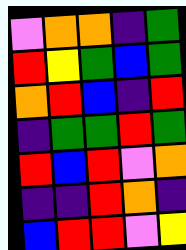[["violet", "orange", "orange", "indigo", "green"], ["red", "yellow", "green", "blue", "green"], ["orange", "red", "blue", "indigo", "red"], ["indigo", "green", "green", "red", "green"], ["red", "blue", "red", "violet", "orange"], ["indigo", "indigo", "red", "orange", "indigo"], ["blue", "red", "red", "violet", "yellow"]]